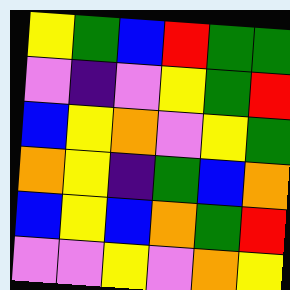[["yellow", "green", "blue", "red", "green", "green"], ["violet", "indigo", "violet", "yellow", "green", "red"], ["blue", "yellow", "orange", "violet", "yellow", "green"], ["orange", "yellow", "indigo", "green", "blue", "orange"], ["blue", "yellow", "blue", "orange", "green", "red"], ["violet", "violet", "yellow", "violet", "orange", "yellow"]]